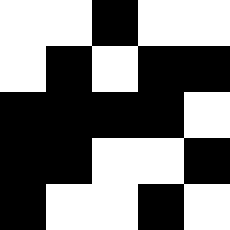[["white", "white", "black", "white", "white"], ["white", "black", "white", "black", "black"], ["black", "black", "black", "black", "white"], ["black", "black", "white", "white", "black"], ["black", "white", "white", "black", "white"]]